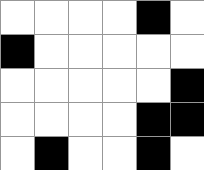[["white", "white", "white", "white", "black", "white"], ["black", "white", "white", "white", "white", "white"], ["white", "white", "white", "white", "white", "black"], ["white", "white", "white", "white", "black", "black"], ["white", "black", "white", "white", "black", "white"]]